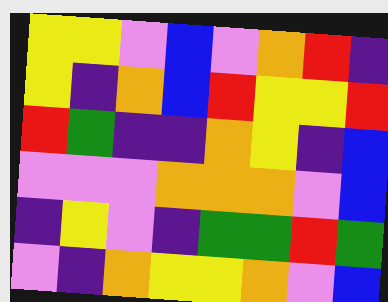[["yellow", "yellow", "violet", "blue", "violet", "orange", "red", "indigo"], ["yellow", "indigo", "orange", "blue", "red", "yellow", "yellow", "red"], ["red", "green", "indigo", "indigo", "orange", "yellow", "indigo", "blue"], ["violet", "violet", "violet", "orange", "orange", "orange", "violet", "blue"], ["indigo", "yellow", "violet", "indigo", "green", "green", "red", "green"], ["violet", "indigo", "orange", "yellow", "yellow", "orange", "violet", "blue"]]